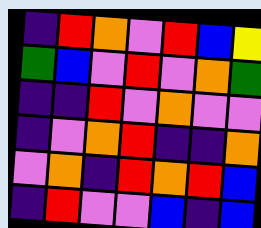[["indigo", "red", "orange", "violet", "red", "blue", "yellow"], ["green", "blue", "violet", "red", "violet", "orange", "green"], ["indigo", "indigo", "red", "violet", "orange", "violet", "violet"], ["indigo", "violet", "orange", "red", "indigo", "indigo", "orange"], ["violet", "orange", "indigo", "red", "orange", "red", "blue"], ["indigo", "red", "violet", "violet", "blue", "indigo", "blue"]]